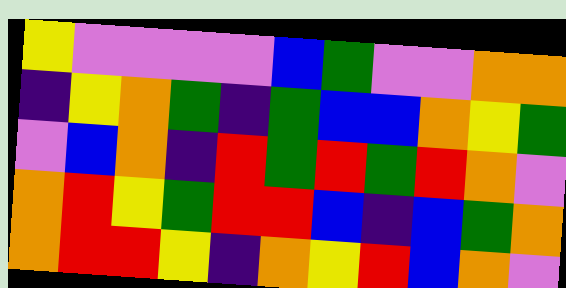[["yellow", "violet", "violet", "violet", "violet", "blue", "green", "violet", "violet", "orange", "orange"], ["indigo", "yellow", "orange", "green", "indigo", "green", "blue", "blue", "orange", "yellow", "green"], ["violet", "blue", "orange", "indigo", "red", "green", "red", "green", "red", "orange", "violet"], ["orange", "red", "yellow", "green", "red", "red", "blue", "indigo", "blue", "green", "orange"], ["orange", "red", "red", "yellow", "indigo", "orange", "yellow", "red", "blue", "orange", "violet"]]